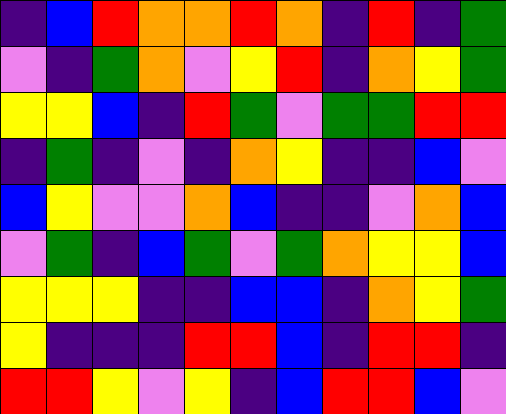[["indigo", "blue", "red", "orange", "orange", "red", "orange", "indigo", "red", "indigo", "green"], ["violet", "indigo", "green", "orange", "violet", "yellow", "red", "indigo", "orange", "yellow", "green"], ["yellow", "yellow", "blue", "indigo", "red", "green", "violet", "green", "green", "red", "red"], ["indigo", "green", "indigo", "violet", "indigo", "orange", "yellow", "indigo", "indigo", "blue", "violet"], ["blue", "yellow", "violet", "violet", "orange", "blue", "indigo", "indigo", "violet", "orange", "blue"], ["violet", "green", "indigo", "blue", "green", "violet", "green", "orange", "yellow", "yellow", "blue"], ["yellow", "yellow", "yellow", "indigo", "indigo", "blue", "blue", "indigo", "orange", "yellow", "green"], ["yellow", "indigo", "indigo", "indigo", "red", "red", "blue", "indigo", "red", "red", "indigo"], ["red", "red", "yellow", "violet", "yellow", "indigo", "blue", "red", "red", "blue", "violet"]]